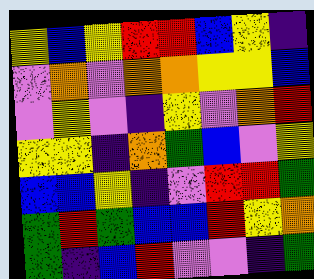[["yellow", "blue", "yellow", "red", "red", "blue", "yellow", "indigo"], ["violet", "orange", "violet", "orange", "orange", "yellow", "yellow", "blue"], ["violet", "yellow", "violet", "indigo", "yellow", "violet", "orange", "red"], ["yellow", "yellow", "indigo", "orange", "green", "blue", "violet", "yellow"], ["blue", "blue", "yellow", "indigo", "violet", "red", "red", "green"], ["green", "red", "green", "blue", "blue", "red", "yellow", "orange"], ["green", "indigo", "blue", "red", "violet", "violet", "indigo", "green"]]